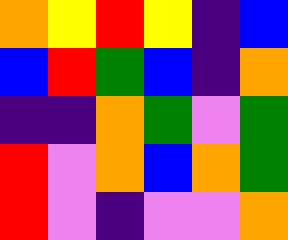[["orange", "yellow", "red", "yellow", "indigo", "blue"], ["blue", "red", "green", "blue", "indigo", "orange"], ["indigo", "indigo", "orange", "green", "violet", "green"], ["red", "violet", "orange", "blue", "orange", "green"], ["red", "violet", "indigo", "violet", "violet", "orange"]]